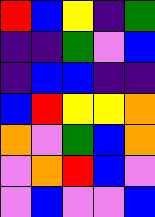[["red", "blue", "yellow", "indigo", "green"], ["indigo", "indigo", "green", "violet", "blue"], ["indigo", "blue", "blue", "indigo", "indigo"], ["blue", "red", "yellow", "yellow", "orange"], ["orange", "violet", "green", "blue", "orange"], ["violet", "orange", "red", "blue", "violet"], ["violet", "blue", "violet", "violet", "blue"]]